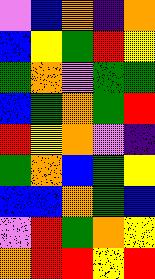[["violet", "blue", "orange", "indigo", "orange"], ["blue", "yellow", "green", "red", "yellow"], ["green", "orange", "violet", "green", "green"], ["blue", "green", "orange", "green", "red"], ["red", "yellow", "orange", "violet", "indigo"], ["green", "orange", "blue", "green", "yellow"], ["blue", "blue", "orange", "green", "blue"], ["violet", "red", "green", "orange", "yellow"], ["orange", "red", "red", "yellow", "red"]]